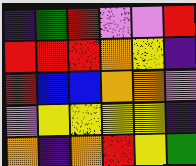[["indigo", "green", "red", "violet", "violet", "red"], ["red", "red", "red", "orange", "yellow", "indigo"], ["red", "blue", "blue", "orange", "orange", "violet"], ["violet", "yellow", "yellow", "yellow", "yellow", "indigo"], ["orange", "indigo", "orange", "red", "yellow", "green"]]